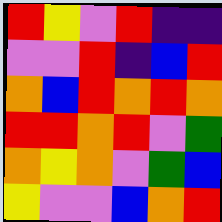[["red", "yellow", "violet", "red", "indigo", "indigo"], ["violet", "violet", "red", "indigo", "blue", "red"], ["orange", "blue", "red", "orange", "red", "orange"], ["red", "red", "orange", "red", "violet", "green"], ["orange", "yellow", "orange", "violet", "green", "blue"], ["yellow", "violet", "violet", "blue", "orange", "red"]]